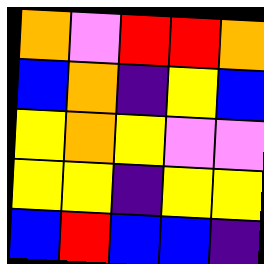[["orange", "violet", "red", "red", "orange"], ["blue", "orange", "indigo", "yellow", "blue"], ["yellow", "orange", "yellow", "violet", "violet"], ["yellow", "yellow", "indigo", "yellow", "yellow"], ["blue", "red", "blue", "blue", "indigo"]]